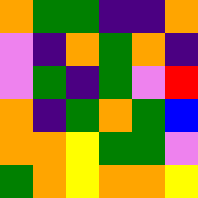[["orange", "green", "green", "indigo", "indigo", "orange"], ["violet", "indigo", "orange", "green", "orange", "indigo"], ["violet", "green", "indigo", "green", "violet", "red"], ["orange", "indigo", "green", "orange", "green", "blue"], ["orange", "orange", "yellow", "green", "green", "violet"], ["green", "orange", "yellow", "orange", "orange", "yellow"]]